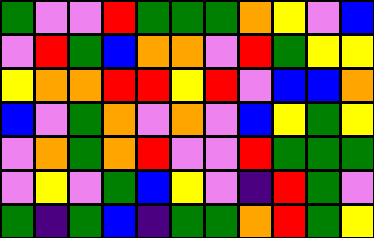[["green", "violet", "violet", "red", "green", "green", "green", "orange", "yellow", "violet", "blue"], ["violet", "red", "green", "blue", "orange", "orange", "violet", "red", "green", "yellow", "yellow"], ["yellow", "orange", "orange", "red", "red", "yellow", "red", "violet", "blue", "blue", "orange"], ["blue", "violet", "green", "orange", "violet", "orange", "violet", "blue", "yellow", "green", "yellow"], ["violet", "orange", "green", "orange", "red", "violet", "violet", "red", "green", "green", "green"], ["violet", "yellow", "violet", "green", "blue", "yellow", "violet", "indigo", "red", "green", "violet"], ["green", "indigo", "green", "blue", "indigo", "green", "green", "orange", "red", "green", "yellow"]]